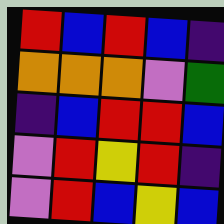[["red", "blue", "red", "blue", "indigo"], ["orange", "orange", "orange", "violet", "green"], ["indigo", "blue", "red", "red", "blue"], ["violet", "red", "yellow", "red", "indigo"], ["violet", "red", "blue", "yellow", "blue"]]